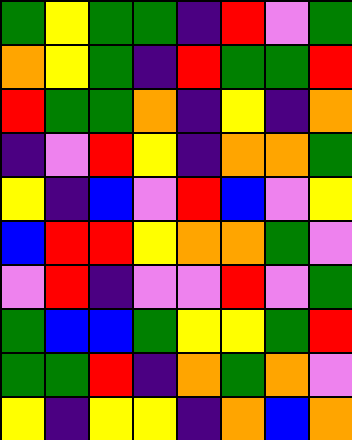[["green", "yellow", "green", "green", "indigo", "red", "violet", "green"], ["orange", "yellow", "green", "indigo", "red", "green", "green", "red"], ["red", "green", "green", "orange", "indigo", "yellow", "indigo", "orange"], ["indigo", "violet", "red", "yellow", "indigo", "orange", "orange", "green"], ["yellow", "indigo", "blue", "violet", "red", "blue", "violet", "yellow"], ["blue", "red", "red", "yellow", "orange", "orange", "green", "violet"], ["violet", "red", "indigo", "violet", "violet", "red", "violet", "green"], ["green", "blue", "blue", "green", "yellow", "yellow", "green", "red"], ["green", "green", "red", "indigo", "orange", "green", "orange", "violet"], ["yellow", "indigo", "yellow", "yellow", "indigo", "orange", "blue", "orange"]]